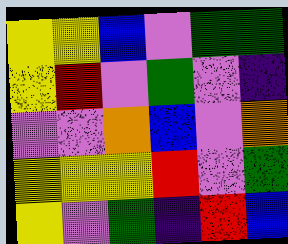[["yellow", "yellow", "blue", "violet", "green", "green"], ["yellow", "red", "violet", "green", "violet", "indigo"], ["violet", "violet", "orange", "blue", "violet", "orange"], ["yellow", "yellow", "yellow", "red", "violet", "green"], ["yellow", "violet", "green", "indigo", "red", "blue"]]